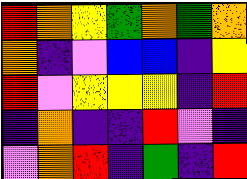[["red", "orange", "yellow", "green", "orange", "green", "orange"], ["orange", "indigo", "violet", "blue", "blue", "indigo", "yellow"], ["red", "violet", "yellow", "yellow", "yellow", "indigo", "red"], ["indigo", "orange", "indigo", "indigo", "red", "violet", "indigo"], ["violet", "orange", "red", "indigo", "green", "indigo", "red"]]